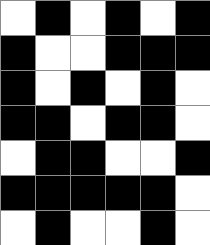[["white", "black", "white", "black", "white", "black"], ["black", "white", "white", "black", "black", "black"], ["black", "white", "black", "white", "black", "white"], ["black", "black", "white", "black", "black", "white"], ["white", "black", "black", "white", "white", "black"], ["black", "black", "black", "black", "black", "white"], ["white", "black", "white", "white", "black", "white"]]